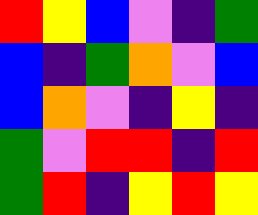[["red", "yellow", "blue", "violet", "indigo", "green"], ["blue", "indigo", "green", "orange", "violet", "blue"], ["blue", "orange", "violet", "indigo", "yellow", "indigo"], ["green", "violet", "red", "red", "indigo", "red"], ["green", "red", "indigo", "yellow", "red", "yellow"]]